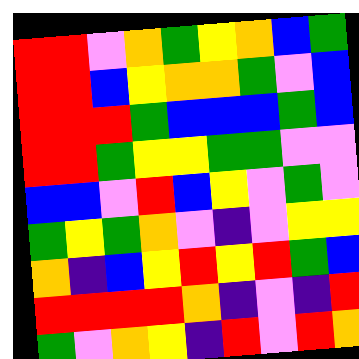[["red", "red", "violet", "orange", "green", "yellow", "orange", "blue", "green"], ["red", "red", "blue", "yellow", "orange", "orange", "green", "violet", "blue"], ["red", "red", "red", "green", "blue", "blue", "blue", "green", "blue"], ["red", "red", "green", "yellow", "yellow", "green", "green", "violet", "violet"], ["blue", "blue", "violet", "red", "blue", "yellow", "violet", "green", "violet"], ["green", "yellow", "green", "orange", "violet", "indigo", "violet", "yellow", "yellow"], ["orange", "indigo", "blue", "yellow", "red", "yellow", "red", "green", "blue"], ["red", "red", "red", "red", "orange", "indigo", "violet", "indigo", "red"], ["green", "violet", "orange", "yellow", "indigo", "red", "violet", "red", "orange"]]